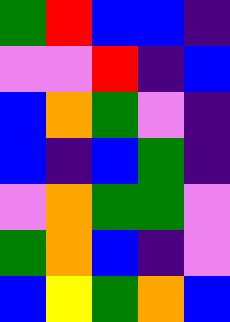[["green", "red", "blue", "blue", "indigo"], ["violet", "violet", "red", "indigo", "blue"], ["blue", "orange", "green", "violet", "indigo"], ["blue", "indigo", "blue", "green", "indigo"], ["violet", "orange", "green", "green", "violet"], ["green", "orange", "blue", "indigo", "violet"], ["blue", "yellow", "green", "orange", "blue"]]